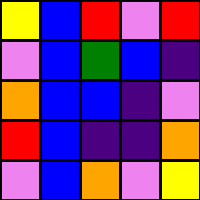[["yellow", "blue", "red", "violet", "red"], ["violet", "blue", "green", "blue", "indigo"], ["orange", "blue", "blue", "indigo", "violet"], ["red", "blue", "indigo", "indigo", "orange"], ["violet", "blue", "orange", "violet", "yellow"]]